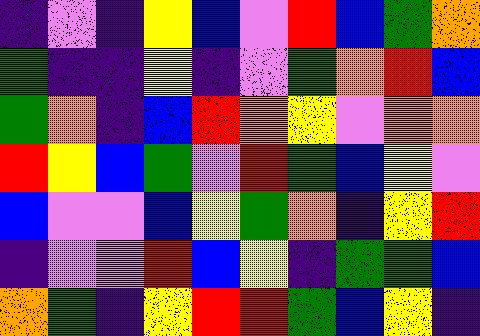[["indigo", "violet", "indigo", "yellow", "blue", "violet", "red", "blue", "green", "orange"], ["green", "indigo", "indigo", "yellow", "indigo", "violet", "green", "orange", "red", "blue"], ["green", "orange", "indigo", "blue", "red", "orange", "yellow", "violet", "orange", "orange"], ["red", "yellow", "blue", "green", "violet", "red", "green", "blue", "yellow", "violet"], ["blue", "violet", "violet", "blue", "yellow", "green", "orange", "indigo", "yellow", "red"], ["indigo", "violet", "violet", "red", "blue", "yellow", "indigo", "green", "green", "blue"], ["orange", "green", "indigo", "yellow", "red", "red", "green", "blue", "yellow", "indigo"]]